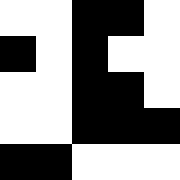[["white", "white", "black", "black", "white"], ["black", "white", "black", "white", "white"], ["white", "white", "black", "black", "white"], ["white", "white", "black", "black", "black"], ["black", "black", "white", "white", "white"]]